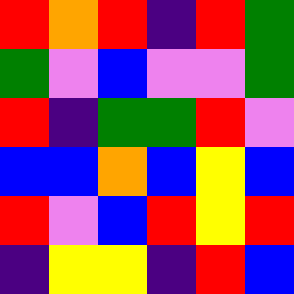[["red", "orange", "red", "indigo", "red", "green"], ["green", "violet", "blue", "violet", "violet", "green"], ["red", "indigo", "green", "green", "red", "violet"], ["blue", "blue", "orange", "blue", "yellow", "blue"], ["red", "violet", "blue", "red", "yellow", "red"], ["indigo", "yellow", "yellow", "indigo", "red", "blue"]]